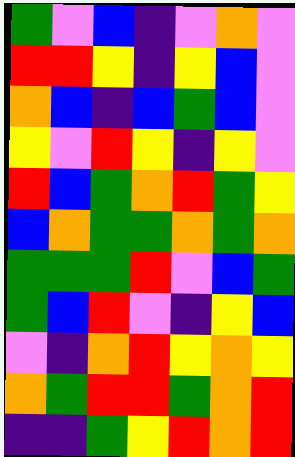[["green", "violet", "blue", "indigo", "violet", "orange", "violet"], ["red", "red", "yellow", "indigo", "yellow", "blue", "violet"], ["orange", "blue", "indigo", "blue", "green", "blue", "violet"], ["yellow", "violet", "red", "yellow", "indigo", "yellow", "violet"], ["red", "blue", "green", "orange", "red", "green", "yellow"], ["blue", "orange", "green", "green", "orange", "green", "orange"], ["green", "green", "green", "red", "violet", "blue", "green"], ["green", "blue", "red", "violet", "indigo", "yellow", "blue"], ["violet", "indigo", "orange", "red", "yellow", "orange", "yellow"], ["orange", "green", "red", "red", "green", "orange", "red"], ["indigo", "indigo", "green", "yellow", "red", "orange", "red"]]